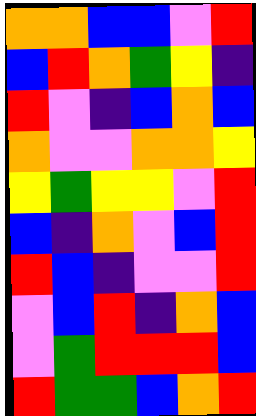[["orange", "orange", "blue", "blue", "violet", "red"], ["blue", "red", "orange", "green", "yellow", "indigo"], ["red", "violet", "indigo", "blue", "orange", "blue"], ["orange", "violet", "violet", "orange", "orange", "yellow"], ["yellow", "green", "yellow", "yellow", "violet", "red"], ["blue", "indigo", "orange", "violet", "blue", "red"], ["red", "blue", "indigo", "violet", "violet", "red"], ["violet", "blue", "red", "indigo", "orange", "blue"], ["violet", "green", "red", "red", "red", "blue"], ["red", "green", "green", "blue", "orange", "red"]]